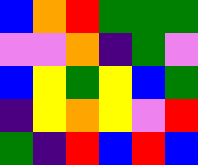[["blue", "orange", "red", "green", "green", "green"], ["violet", "violet", "orange", "indigo", "green", "violet"], ["blue", "yellow", "green", "yellow", "blue", "green"], ["indigo", "yellow", "orange", "yellow", "violet", "red"], ["green", "indigo", "red", "blue", "red", "blue"]]